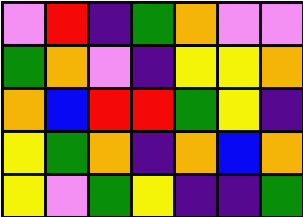[["violet", "red", "indigo", "green", "orange", "violet", "violet"], ["green", "orange", "violet", "indigo", "yellow", "yellow", "orange"], ["orange", "blue", "red", "red", "green", "yellow", "indigo"], ["yellow", "green", "orange", "indigo", "orange", "blue", "orange"], ["yellow", "violet", "green", "yellow", "indigo", "indigo", "green"]]